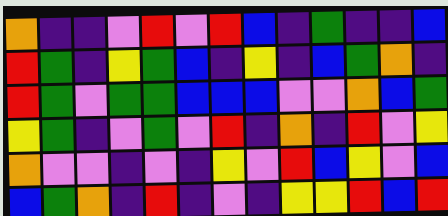[["orange", "indigo", "indigo", "violet", "red", "violet", "red", "blue", "indigo", "green", "indigo", "indigo", "blue"], ["red", "green", "indigo", "yellow", "green", "blue", "indigo", "yellow", "indigo", "blue", "green", "orange", "indigo"], ["red", "green", "violet", "green", "green", "blue", "blue", "blue", "violet", "violet", "orange", "blue", "green"], ["yellow", "green", "indigo", "violet", "green", "violet", "red", "indigo", "orange", "indigo", "red", "violet", "yellow"], ["orange", "violet", "violet", "indigo", "violet", "indigo", "yellow", "violet", "red", "blue", "yellow", "violet", "blue"], ["blue", "green", "orange", "indigo", "red", "indigo", "violet", "indigo", "yellow", "yellow", "red", "blue", "red"]]